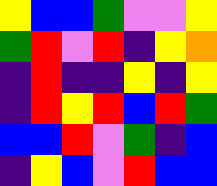[["yellow", "blue", "blue", "green", "violet", "violet", "yellow"], ["green", "red", "violet", "red", "indigo", "yellow", "orange"], ["indigo", "red", "indigo", "indigo", "yellow", "indigo", "yellow"], ["indigo", "red", "yellow", "red", "blue", "red", "green"], ["blue", "blue", "red", "violet", "green", "indigo", "blue"], ["indigo", "yellow", "blue", "violet", "red", "blue", "blue"]]